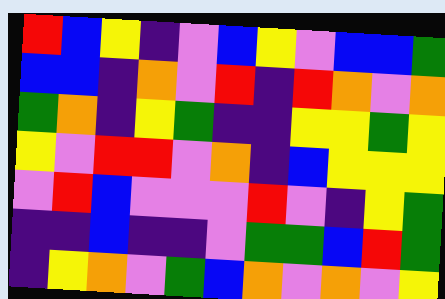[["red", "blue", "yellow", "indigo", "violet", "blue", "yellow", "violet", "blue", "blue", "green"], ["blue", "blue", "indigo", "orange", "violet", "red", "indigo", "red", "orange", "violet", "orange"], ["green", "orange", "indigo", "yellow", "green", "indigo", "indigo", "yellow", "yellow", "green", "yellow"], ["yellow", "violet", "red", "red", "violet", "orange", "indigo", "blue", "yellow", "yellow", "yellow"], ["violet", "red", "blue", "violet", "violet", "violet", "red", "violet", "indigo", "yellow", "green"], ["indigo", "indigo", "blue", "indigo", "indigo", "violet", "green", "green", "blue", "red", "green"], ["indigo", "yellow", "orange", "violet", "green", "blue", "orange", "violet", "orange", "violet", "yellow"]]